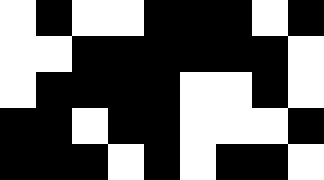[["white", "black", "white", "white", "black", "black", "black", "white", "black"], ["white", "white", "black", "black", "black", "black", "black", "black", "white"], ["white", "black", "black", "black", "black", "white", "white", "black", "white"], ["black", "black", "white", "black", "black", "white", "white", "white", "black"], ["black", "black", "black", "white", "black", "white", "black", "black", "white"]]